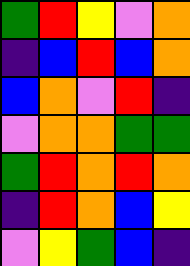[["green", "red", "yellow", "violet", "orange"], ["indigo", "blue", "red", "blue", "orange"], ["blue", "orange", "violet", "red", "indigo"], ["violet", "orange", "orange", "green", "green"], ["green", "red", "orange", "red", "orange"], ["indigo", "red", "orange", "blue", "yellow"], ["violet", "yellow", "green", "blue", "indigo"]]